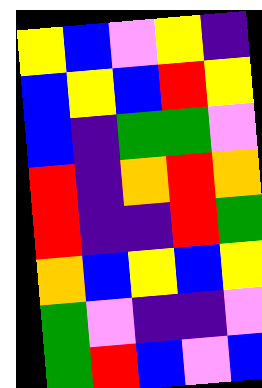[["yellow", "blue", "violet", "yellow", "indigo"], ["blue", "yellow", "blue", "red", "yellow"], ["blue", "indigo", "green", "green", "violet"], ["red", "indigo", "orange", "red", "orange"], ["red", "indigo", "indigo", "red", "green"], ["orange", "blue", "yellow", "blue", "yellow"], ["green", "violet", "indigo", "indigo", "violet"], ["green", "red", "blue", "violet", "blue"]]